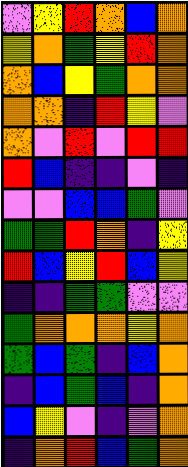[["violet", "yellow", "red", "orange", "blue", "orange"], ["yellow", "orange", "green", "yellow", "red", "orange"], ["orange", "blue", "yellow", "green", "orange", "orange"], ["orange", "orange", "indigo", "red", "yellow", "violet"], ["orange", "violet", "red", "violet", "red", "red"], ["red", "blue", "indigo", "indigo", "violet", "indigo"], ["violet", "violet", "blue", "blue", "green", "violet"], ["green", "green", "red", "orange", "indigo", "yellow"], ["red", "blue", "yellow", "red", "blue", "yellow"], ["indigo", "indigo", "green", "green", "violet", "violet"], ["green", "orange", "orange", "orange", "yellow", "orange"], ["green", "blue", "green", "indigo", "blue", "orange"], ["indigo", "blue", "green", "blue", "indigo", "orange"], ["blue", "yellow", "violet", "indigo", "violet", "orange"], ["indigo", "orange", "red", "blue", "green", "orange"]]